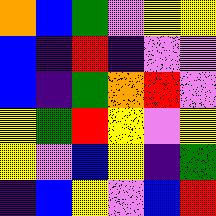[["orange", "blue", "green", "violet", "yellow", "yellow"], ["blue", "indigo", "red", "indigo", "violet", "violet"], ["blue", "indigo", "green", "orange", "red", "violet"], ["yellow", "green", "red", "yellow", "violet", "yellow"], ["yellow", "violet", "blue", "yellow", "indigo", "green"], ["indigo", "blue", "yellow", "violet", "blue", "red"]]